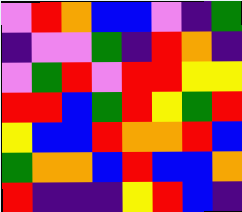[["violet", "red", "orange", "blue", "blue", "violet", "indigo", "green"], ["indigo", "violet", "violet", "green", "indigo", "red", "orange", "indigo"], ["violet", "green", "red", "violet", "red", "red", "yellow", "yellow"], ["red", "red", "blue", "green", "red", "yellow", "green", "red"], ["yellow", "blue", "blue", "red", "orange", "orange", "red", "blue"], ["green", "orange", "orange", "blue", "red", "blue", "blue", "orange"], ["red", "indigo", "indigo", "indigo", "yellow", "red", "blue", "indigo"]]